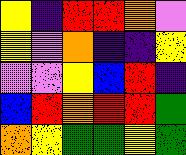[["yellow", "indigo", "red", "red", "orange", "violet"], ["yellow", "violet", "orange", "indigo", "indigo", "yellow"], ["violet", "violet", "yellow", "blue", "red", "indigo"], ["blue", "red", "orange", "red", "red", "green"], ["orange", "yellow", "green", "green", "yellow", "green"]]